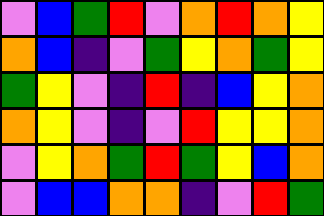[["violet", "blue", "green", "red", "violet", "orange", "red", "orange", "yellow"], ["orange", "blue", "indigo", "violet", "green", "yellow", "orange", "green", "yellow"], ["green", "yellow", "violet", "indigo", "red", "indigo", "blue", "yellow", "orange"], ["orange", "yellow", "violet", "indigo", "violet", "red", "yellow", "yellow", "orange"], ["violet", "yellow", "orange", "green", "red", "green", "yellow", "blue", "orange"], ["violet", "blue", "blue", "orange", "orange", "indigo", "violet", "red", "green"]]